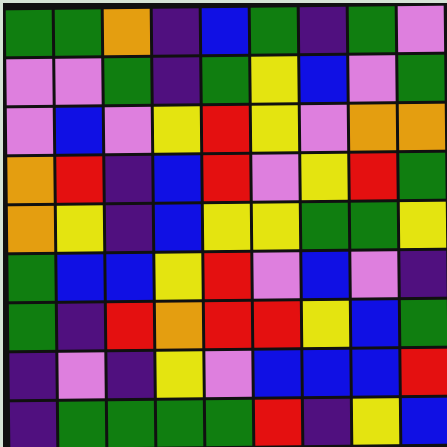[["green", "green", "orange", "indigo", "blue", "green", "indigo", "green", "violet"], ["violet", "violet", "green", "indigo", "green", "yellow", "blue", "violet", "green"], ["violet", "blue", "violet", "yellow", "red", "yellow", "violet", "orange", "orange"], ["orange", "red", "indigo", "blue", "red", "violet", "yellow", "red", "green"], ["orange", "yellow", "indigo", "blue", "yellow", "yellow", "green", "green", "yellow"], ["green", "blue", "blue", "yellow", "red", "violet", "blue", "violet", "indigo"], ["green", "indigo", "red", "orange", "red", "red", "yellow", "blue", "green"], ["indigo", "violet", "indigo", "yellow", "violet", "blue", "blue", "blue", "red"], ["indigo", "green", "green", "green", "green", "red", "indigo", "yellow", "blue"]]